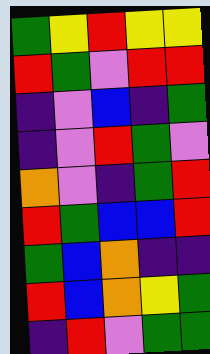[["green", "yellow", "red", "yellow", "yellow"], ["red", "green", "violet", "red", "red"], ["indigo", "violet", "blue", "indigo", "green"], ["indigo", "violet", "red", "green", "violet"], ["orange", "violet", "indigo", "green", "red"], ["red", "green", "blue", "blue", "red"], ["green", "blue", "orange", "indigo", "indigo"], ["red", "blue", "orange", "yellow", "green"], ["indigo", "red", "violet", "green", "green"]]